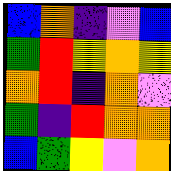[["blue", "orange", "indigo", "violet", "blue"], ["green", "red", "yellow", "orange", "yellow"], ["orange", "red", "indigo", "orange", "violet"], ["green", "indigo", "red", "orange", "orange"], ["blue", "green", "yellow", "violet", "orange"]]